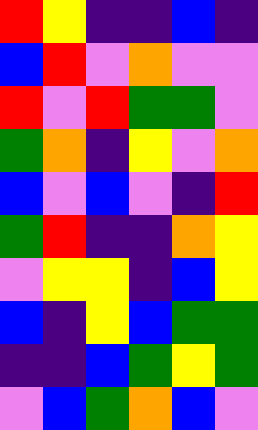[["red", "yellow", "indigo", "indigo", "blue", "indigo"], ["blue", "red", "violet", "orange", "violet", "violet"], ["red", "violet", "red", "green", "green", "violet"], ["green", "orange", "indigo", "yellow", "violet", "orange"], ["blue", "violet", "blue", "violet", "indigo", "red"], ["green", "red", "indigo", "indigo", "orange", "yellow"], ["violet", "yellow", "yellow", "indigo", "blue", "yellow"], ["blue", "indigo", "yellow", "blue", "green", "green"], ["indigo", "indigo", "blue", "green", "yellow", "green"], ["violet", "blue", "green", "orange", "blue", "violet"]]